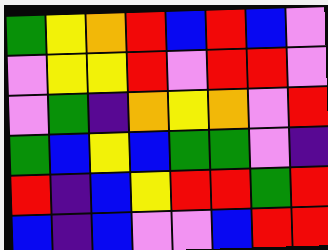[["green", "yellow", "orange", "red", "blue", "red", "blue", "violet"], ["violet", "yellow", "yellow", "red", "violet", "red", "red", "violet"], ["violet", "green", "indigo", "orange", "yellow", "orange", "violet", "red"], ["green", "blue", "yellow", "blue", "green", "green", "violet", "indigo"], ["red", "indigo", "blue", "yellow", "red", "red", "green", "red"], ["blue", "indigo", "blue", "violet", "violet", "blue", "red", "red"]]